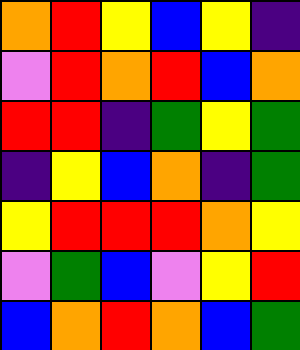[["orange", "red", "yellow", "blue", "yellow", "indigo"], ["violet", "red", "orange", "red", "blue", "orange"], ["red", "red", "indigo", "green", "yellow", "green"], ["indigo", "yellow", "blue", "orange", "indigo", "green"], ["yellow", "red", "red", "red", "orange", "yellow"], ["violet", "green", "blue", "violet", "yellow", "red"], ["blue", "orange", "red", "orange", "blue", "green"]]